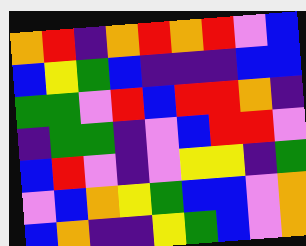[["orange", "red", "indigo", "orange", "red", "orange", "red", "violet", "blue"], ["blue", "yellow", "green", "blue", "indigo", "indigo", "indigo", "blue", "blue"], ["green", "green", "violet", "red", "blue", "red", "red", "orange", "indigo"], ["indigo", "green", "green", "indigo", "violet", "blue", "red", "red", "violet"], ["blue", "red", "violet", "indigo", "violet", "yellow", "yellow", "indigo", "green"], ["violet", "blue", "orange", "yellow", "green", "blue", "blue", "violet", "orange"], ["blue", "orange", "indigo", "indigo", "yellow", "green", "blue", "violet", "orange"]]